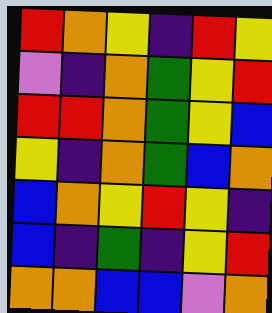[["red", "orange", "yellow", "indigo", "red", "yellow"], ["violet", "indigo", "orange", "green", "yellow", "red"], ["red", "red", "orange", "green", "yellow", "blue"], ["yellow", "indigo", "orange", "green", "blue", "orange"], ["blue", "orange", "yellow", "red", "yellow", "indigo"], ["blue", "indigo", "green", "indigo", "yellow", "red"], ["orange", "orange", "blue", "blue", "violet", "orange"]]